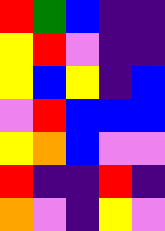[["red", "green", "blue", "indigo", "indigo"], ["yellow", "red", "violet", "indigo", "indigo"], ["yellow", "blue", "yellow", "indigo", "blue"], ["violet", "red", "blue", "blue", "blue"], ["yellow", "orange", "blue", "violet", "violet"], ["red", "indigo", "indigo", "red", "indigo"], ["orange", "violet", "indigo", "yellow", "violet"]]